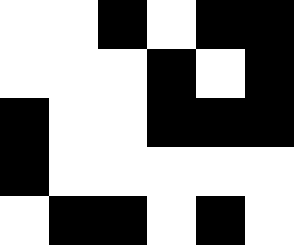[["white", "white", "black", "white", "black", "black"], ["white", "white", "white", "black", "white", "black"], ["black", "white", "white", "black", "black", "black"], ["black", "white", "white", "white", "white", "white"], ["white", "black", "black", "white", "black", "white"]]